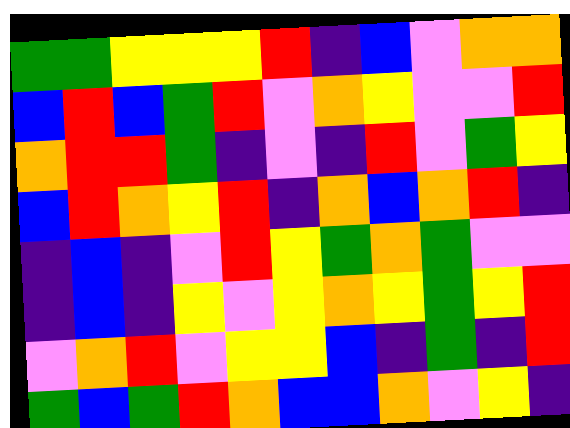[["green", "green", "yellow", "yellow", "yellow", "red", "indigo", "blue", "violet", "orange", "orange"], ["blue", "red", "blue", "green", "red", "violet", "orange", "yellow", "violet", "violet", "red"], ["orange", "red", "red", "green", "indigo", "violet", "indigo", "red", "violet", "green", "yellow"], ["blue", "red", "orange", "yellow", "red", "indigo", "orange", "blue", "orange", "red", "indigo"], ["indigo", "blue", "indigo", "violet", "red", "yellow", "green", "orange", "green", "violet", "violet"], ["indigo", "blue", "indigo", "yellow", "violet", "yellow", "orange", "yellow", "green", "yellow", "red"], ["violet", "orange", "red", "violet", "yellow", "yellow", "blue", "indigo", "green", "indigo", "red"], ["green", "blue", "green", "red", "orange", "blue", "blue", "orange", "violet", "yellow", "indigo"]]